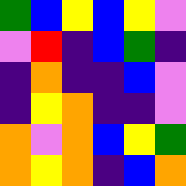[["green", "blue", "yellow", "blue", "yellow", "violet"], ["violet", "red", "indigo", "blue", "green", "indigo"], ["indigo", "orange", "indigo", "indigo", "blue", "violet"], ["indigo", "yellow", "orange", "indigo", "indigo", "violet"], ["orange", "violet", "orange", "blue", "yellow", "green"], ["orange", "yellow", "orange", "indigo", "blue", "orange"]]